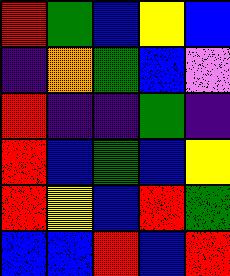[["red", "green", "blue", "yellow", "blue"], ["indigo", "orange", "green", "blue", "violet"], ["red", "indigo", "indigo", "green", "indigo"], ["red", "blue", "green", "blue", "yellow"], ["red", "yellow", "blue", "red", "green"], ["blue", "blue", "red", "blue", "red"]]